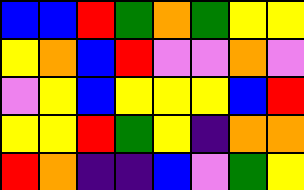[["blue", "blue", "red", "green", "orange", "green", "yellow", "yellow"], ["yellow", "orange", "blue", "red", "violet", "violet", "orange", "violet"], ["violet", "yellow", "blue", "yellow", "yellow", "yellow", "blue", "red"], ["yellow", "yellow", "red", "green", "yellow", "indigo", "orange", "orange"], ["red", "orange", "indigo", "indigo", "blue", "violet", "green", "yellow"]]